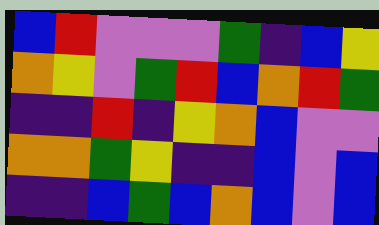[["blue", "red", "violet", "violet", "violet", "green", "indigo", "blue", "yellow"], ["orange", "yellow", "violet", "green", "red", "blue", "orange", "red", "green"], ["indigo", "indigo", "red", "indigo", "yellow", "orange", "blue", "violet", "violet"], ["orange", "orange", "green", "yellow", "indigo", "indigo", "blue", "violet", "blue"], ["indigo", "indigo", "blue", "green", "blue", "orange", "blue", "violet", "blue"]]